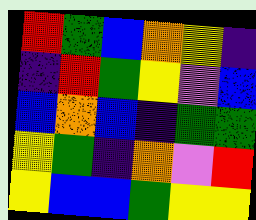[["red", "green", "blue", "orange", "yellow", "indigo"], ["indigo", "red", "green", "yellow", "violet", "blue"], ["blue", "orange", "blue", "indigo", "green", "green"], ["yellow", "green", "indigo", "orange", "violet", "red"], ["yellow", "blue", "blue", "green", "yellow", "yellow"]]